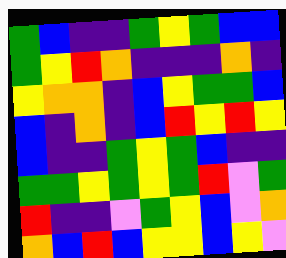[["green", "blue", "indigo", "indigo", "green", "yellow", "green", "blue", "blue"], ["green", "yellow", "red", "orange", "indigo", "indigo", "indigo", "orange", "indigo"], ["yellow", "orange", "orange", "indigo", "blue", "yellow", "green", "green", "blue"], ["blue", "indigo", "orange", "indigo", "blue", "red", "yellow", "red", "yellow"], ["blue", "indigo", "indigo", "green", "yellow", "green", "blue", "indigo", "indigo"], ["green", "green", "yellow", "green", "yellow", "green", "red", "violet", "green"], ["red", "indigo", "indigo", "violet", "green", "yellow", "blue", "violet", "orange"], ["orange", "blue", "red", "blue", "yellow", "yellow", "blue", "yellow", "violet"]]